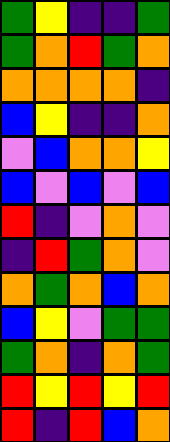[["green", "yellow", "indigo", "indigo", "green"], ["green", "orange", "red", "green", "orange"], ["orange", "orange", "orange", "orange", "indigo"], ["blue", "yellow", "indigo", "indigo", "orange"], ["violet", "blue", "orange", "orange", "yellow"], ["blue", "violet", "blue", "violet", "blue"], ["red", "indigo", "violet", "orange", "violet"], ["indigo", "red", "green", "orange", "violet"], ["orange", "green", "orange", "blue", "orange"], ["blue", "yellow", "violet", "green", "green"], ["green", "orange", "indigo", "orange", "green"], ["red", "yellow", "red", "yellow", "red"], ["red", "indigo", "red", "blue", "orange"]]